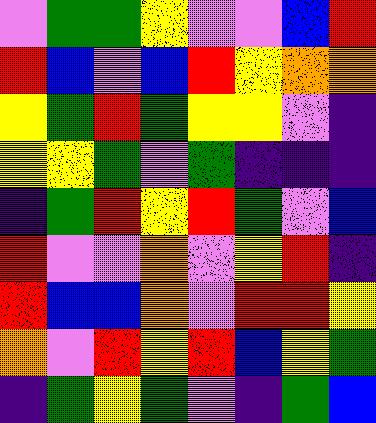[["violet", "green", "green", "yellow", "violet", "violet", "blue", "red"], ["red", "blue", "violet", "blue", "red", "yellow", "orange", "orange"], ["yellow", "green", "red", "green", "yellow", "yellow", "violet", "indigo"], ["yellow", "yellow", "green", "violet", "green", "indigo", "indigo", "indigo"], ["indigo", "green", "red", "yellow", "red", "green", "violet", "blue"], ["red", "violet", "violet", "orange", "violet", "yellow", "red", "indigo"], ["red", "blue", "blue", "orange", "violet", "red", "red", "yellow"], ["orange", "violet", "red", "yellow", "red", "blue", "yellow", "green"], ["indigo", "green", "yellow", "green", "violet", "indigo", "green", "blue"]]